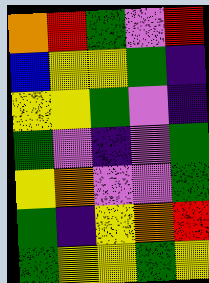[["orange", "red", "green", "violet", "red"], ["blue", "yellow", "yellow", "green", "indigo"], ["yellow", "yellow", "green", "violet", "indigo"], ["green", "violet", "indigo", "violet", "green"], ["yellow", "orange", "violet", "violet", "green"], ["green", "indigo", "yellow", "orange", "red"], ["green", "yellow", "yellow", "green", "yellow"]]